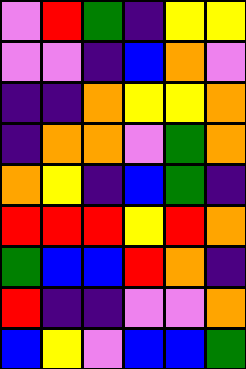[["violet", "red", "green", "indigo", "yellow", "yellow"], ["violet", "violet", "indigo", "blue", "orange", "violet"], ["indigo", "indigo", "orange", "yellow", "yellow", "orange"], ["indigo", "orange", "orange", "violet", "green", "orange"], ["orange", "yellow", "indigo", "blue", "green", "indigo"], ["red", "red", "red", "yellow", "red", "orange"], ["green", "blue", "blue", "red", "orange", "indigo"], ["red", "indigo", "indigo", "violet", "violet", "orange"], ["blue", "yellow", "violet", "blue", "blue", "green"]]